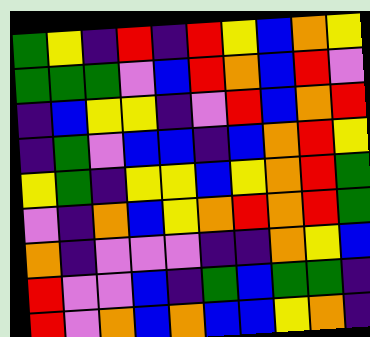[["green", "yellow", "indigo", "red", "indigo", "red", "yellow", "blue", "orange", "yellow"], ["green", "green", "green", "violet", "blue", "red", "orange", "blue", "red", "violet"], ["indigo", "blue", "yellow", "yellow", "indigo", "violet", "red", "blue", "orange", "red"], ["indigo", "green", "violet", "blue", "blue", "indigo", "blue", "orange", "red", "yellow"], ["yellow", "green", "indigo", "yellow", "yellow", "blue", "yellow", "orange", "red", "green"], ["violet", "indigo", "orange", "blue", "yellow", "orange", "red", "orange", "red", "green"], ["orange", "indigo", "violet", "violet", "violet", "indigo", "indigo", "orange", "yellow", "blue"], ["red", "violet", "violet", "blue", "indigo", "green", "blue", "green", "green", "indigo"], ["red", "violet", "orange", "blue", "orange", "blue", "blue", "yellow", "orange", "indigo"]]